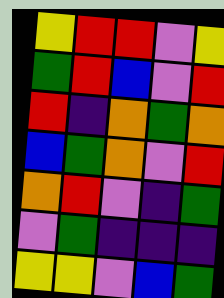[["yellow", "red", "red", "violet", "yellow"], ["green", "red", "blue", "violet", "red"], ["red", "indigo", "orange", "green", "orange"], ["blue", "green", "orange", "violet", "red"], ["orange", "red", "violet", "indigo", "green"], ["violet", "green", "indigo", "indigo", "indigo"], ["yellow", "yellow", "violet", "blue", "green"]]